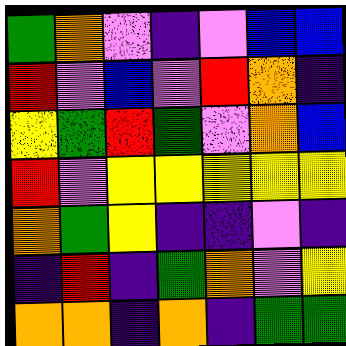[["green", "orange", "violet", "indigo", "violet", "blue", "blue"], ["red", "violet", "blue", "violet", "red", "orange", "indigo"], ["yellow", "green", "red", "green", "violet", "orange", "blue"], ["red", "violet", "yellow", "yellow", "yellow", "yellow", "yellow"], ["orange", "green", "yellow", "indigo", "indigo", "violet", "indigo"], ["indigo", "red", "indigo", "green", "orange", "violet", "yellow"], ["orange", "orange", "indigo", "orange", "indigo", "green", "green"]]